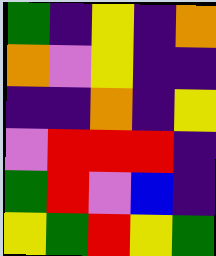[["green", "indigo", "yellow", "indigo", "orange"], ["orange", "violet", "yellow", "indigo", "indigo"], ["indigo", "indigo", "orange", "indigo", "yellow"], ["violet", "red", "red", "red", "indigo"], ["green", "red", "violet", "blue", "indigo"], ["yellow", "green", "red", "yellow", "green"]]